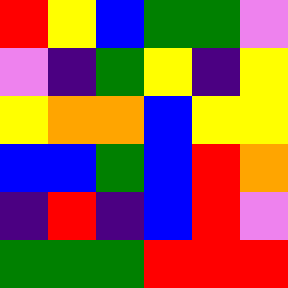[["red", "yellow", "blue", "green", "green", "violet"], ["violet", "indigo", "green", "yellow", "indigo", "yellow"], ["yellow", "orange", "orange", "blue", "yellow", "yellow"], ["blue", "blue", "green", "blue", "red", "orange"], ["indigo", "red", "indigo", "blue", "red", "violet"], ["green", "green", "green", "red", "red", "red"]]